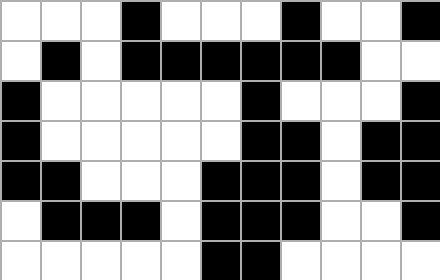[["white", "white", "white", "black", "white", "white", "white", "black", "white", "white", "black"], ["white", "black", "white", "black", "black", "black", "black", "black", "black", "white", "white"], ["black", "white", "white", "white", "white", "white", "black", "white", "white", "white", "black"], ["black", "white", "white", "white", "white", "white", "black", "black", "white", "black", "black"], ["black", "black", "white", "white", "white", "black", "black", "black", "white", "black", "black"], ["white", "black", "black", "black", "white", "black", "black", "black", "white", "white", "black"], ["white", "white", "white", "white", "white", "black", "black", "white", "white", "white", "white"]]